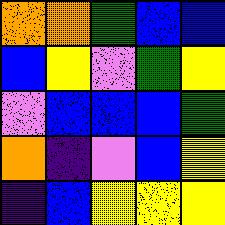[["orange", "orange", "green", "blue", "blue"], ["blue", "yellow", "violet", "green", "yellow"], ["violet", "blue", "blue", "blue", "green"], ["orange", "indigo", "violet", "blue", "yellow"], ["indigo", "blue", "yellow", "yellow", "yellow"]]